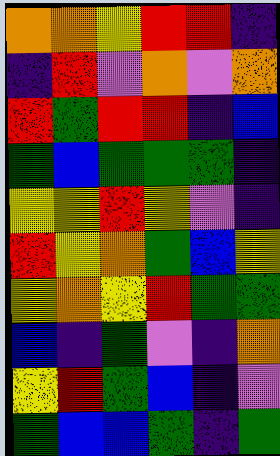[["orange", "orange", "yellow", "red", "red", "indigo"], ["indigo", "red", "violet", "orange", "violet", "orange"], ["red", "green", "red", "red", "indigo", "blue"], ["green", "blue", "green", "green", "green", "indigo"], ["yellow", "yellow", "red", "yellow", "violet", "indigo"], ["red", "yellow", "orange", "green", "blue", "yellow"], ["yellow", "orange", "yellow", "red", "green", "green"], ["blue", "indigo", "green", "violet", "indigo", "orange"], ["yellow", "red", "green", "blue", "indigo", "violet"], ["green", "blue", "blue", "green", "indigo", "green"]]